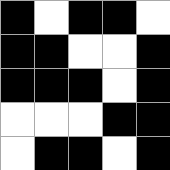[["black", "white", "black", "black", "white"], ["black", "black", "white", "white", "black"], ["black", "black", "black", "white", "black"], ["white", "white", "white", "black", "black"], ["white", "black", "black", "white", "black"]]